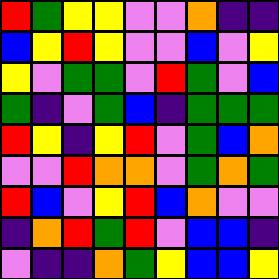[["red", "green", "yellow", "yellow", "violet", "violet", "orange", "indigo", "indigo"], ["blue", "yellow", "red", "yellow", "violet", "violet", "blue", "violet", "yellow"], ["yellow", "violet", "green", "green", "violet", "red", "green", "violet", "blue"], ["green", "indigo", "violet", "green", "blue", "indigo", "green", "green", "green"], ["red", "yellow", "indigo", "yellow", "red", "violet", "green", "blue", "orange"], ["violet", "violet", "red", "orange", "orange", "violet", "green", "orange", "green"], ["red", "blue", "violet", "yellow", "red", "blue", "orange", "violet", "violet"], ["indigo", "orange", "red", "green", "red", "violet", "blue", "blue", "indigo"], ["violet", "indigo", "indigo", "orange", "green", "yellow", "blue", "blue", "yellow"]]